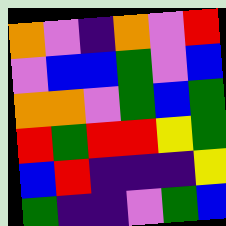[["orange", "violet", "indigo", "orange", "violet", "red"], ["violet", "blue", "blue", "green", "violet", "blue"], ["orange", "orange", "violet", "green", "blue", "green"], ["red", "green", "red", "red", "yellow", "green"], ["blue", "red", "indigo", "indigo", "indigo", "yellow"], ["green", "indigo", "indigo", "violet", "green", "blue"]]